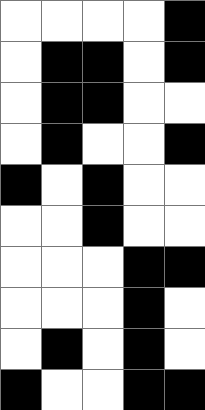[["white", "white", "white", "white", "black"], ["white", "black", "black", "white", "black"], ["white", "black", "black", "white", "white"], ["white", "black", "white", "white", "black"], ["black", "white", "black", "white", "white"], ["white", "white", "black", "white", "white"], ["white", "white", "white", "black", "black"], ["white", "white", "white", "black", "white"], ["white", "black", "white", "black", "white"], ["black", "white", "white", "black", "black"]]